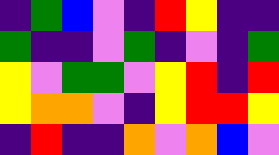[["indigo", "green", "blue", "violet", "indigo", "red", "yellow", "indigo", "indigo"], ["green", "indigo", "indigo", "violet", "green", "indigo", "violet", "indigo", "green"], ["yellow", "violet", "green", "green", "violet", "yellow", "red", "indigo", "red"], ["yellow", "orange", "orange", "violet", "indigo", "yellow", "red", "red", "yellow"], ["indigo", "red", "indigo", "indigo", "orange", "violet", "orange", "blue", "violet"]]